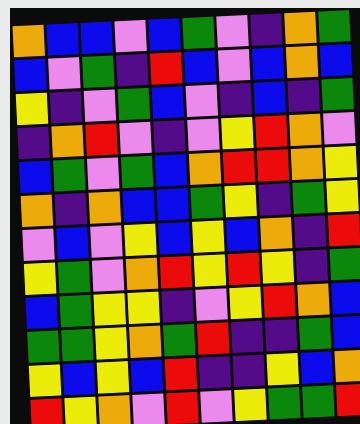[["orange", "blue", "blue", "violet", "blue", "green", "violet", "indigo", "orange", "green"], ["blue", "violet", "green", "indigo", "red", "blue", "violet", "blue", "orange", "blue"], ["yellow", "indigo", "violet", "green", "blue", "violet", "indigo", "blue", "indigo", "green"], ["indigo", "orange", "red", "violet", "indigo", "violet", "yellow", "red", "orange", "violet"], ["blue", "green", "violet", "green", "blue", "orange", "red", "red", "orange", "yellow"], ["orange", "indigo", "orange", "blue", "blue", "green", "yellow", "indigo", "green", "yellow"], ["violet", "blue", "violet", "yellow", "blue", "yellow", "blue", "orange", "indigo", "red"], ["yellow", "green", "violet", "orange", "red", "yellow", "red", "yellow", "indigo", "green"], ["blue", "green", "yellow", "yellow", "indigo", "violet", "yellow", "red", "orange", "blue"], ["green", "green", "yellow", "orange", "green", "red", "indigo", "indigo", "green", "blue"], ["yellow", "blue", "yellow", "blue", "red", "indigo", "indigo", "yellow", "blue", "orange"], ["red", "yellow", "orange", "violet", "red", "violet", "yellow", "green", "green", "red"]]